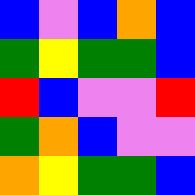[["blue", "violet", "blue", "orange", "blue"], ["green", "yellow", "green", "green", "blue"], ["red", "blue", "violet", "violet", "red"], ["green", "orange", "blue", "violet", "violet"], ["orange", "yellow", "green", "green", "blue"]]